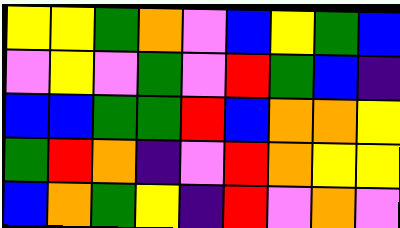[["yellow", "yellow", "green", "orange", "violet", "blue", "yellow", "green", "blue"], ["violet", "yellow", "violet", "green", "violet", "red", "green", "blue", "indigo"], ["blue", "blue", "green", "green", "red", "blue", "orange", "orange", "yellow"], ["green", "red", "orange", "indigo", "violet", "red", "orange", "yellow", "yellow"], ["blue", "orange", "green", "yellow", "indigo", "red", "violet", "orange", "violet"]]